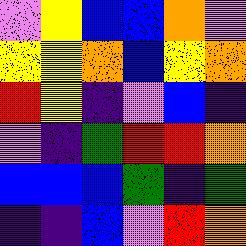[["violet", "yellow", "blue", "blue", "orange", "violet"], ["yellow", "yellow", "orange", "blue", "yellow", "orange"], ["red", "yellow", "indigo", "violet", "blue", "indigo"], ["violet", "indigo", "green", "red", "red", "orange"], ["blue", "blue", "blue", "green", "indigo", "green"], ["indigo", "indigo", "blue", "violet", "red", "orange"]]